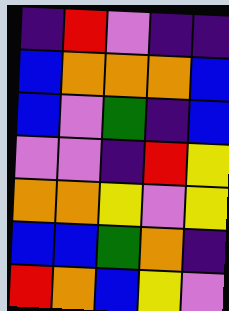[["indigo", "red", "violet", "indigo", "indigo"], ["blue", "orange", "orange", "orange", "blue"], ["blue", "violet", "green", "indigo", "blue"], ["violet", "violet", "indigo", "red", "yellow"], ["orange", "orange", "yellow", "violet", "yellow"], ["blue", "blue", "green", "orange", "indigo"], ["red", "orange", "blue", "yellow", "violet"]]